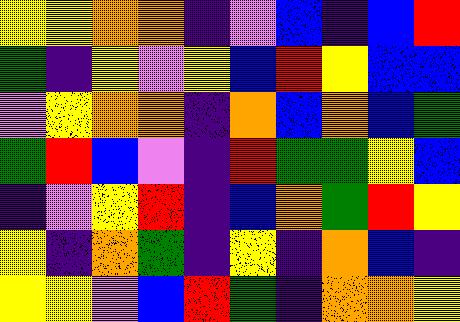[["yellow", "yellow", "orange", "orange", "indigo", "violet", "blue", "indigo", "blue", "red"], ["green", "indigo", "yellow", "violet", "yellow", "blue", "red", "yellow", "blue", "blue"], ["violet", "yellow", "orange", "orange", "indigo", "orange", "blue", "orange", "blue", "green"], ["green", "red", "blue", "violet", "indigo", "red", "green", "green", "yellow", "blue"], ["indigo", "violet", "yellow", "red", "indigo", "blue", "orange", "green", "red", "yellow"], ["yellow", "indigo", "orange", "green", "indigo", "yellow", "indigo", "orange", "blue", "indigo"], ["yellow", "yellow", "violet", "blue", "red", "green", "indigo", "orange", "orange", "yellow"]]